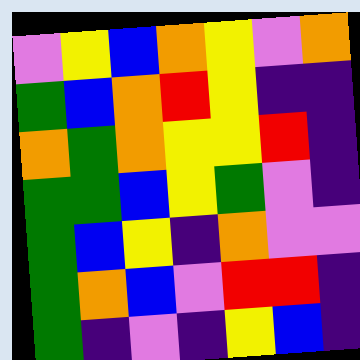[["violet", "yellow", "blue", "orange", "yellow", "violet", "orange"], ["green", "blue", "orange", "red", "yellow", "indigo", "indigo"], ["orange", "green", "orange", "yellow", "yellow", "red", "indigo"], ["green", "green", "blue", "yellow", "green", "violet", "indigo"], ["green", "blue", "yellow", "indigo", "orange", "violet", "violet"], ["green", "orange", "blue", "violet", "red", "red", "indigo"], ["green", "indigo", "violet", "indigo", "yellow", "blue", "indigo"]]